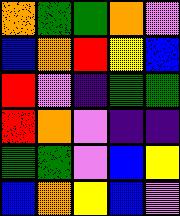[["orange", "green", "green", "orange", "violet"], ["blue", "orange", "red", "yellow", "blue"], ["red", "violet", "indigo", "green", "green"], ["red", "orange", "violet", "indigo", "indigo"], ["green", "green", "violet", "blue", "yellow"], ["blue", "orange", "yellow", "blue", "violet"]]